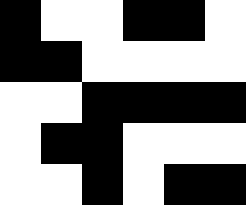[["black", "white", "white", "black", "black", "white"], ["black", "black", "white", "white", "white", "white"], ["white", "white", "black", "black", "black", "black"], ["white", "black", "black", "white", "white", "white"], ["white", "white", "black", "white", "black", "black"]]